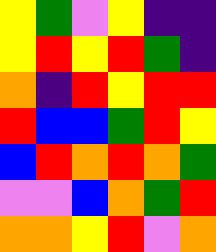[["yellow", "green", "violet", "yellow", "indigo", "indigo"], ["yellow", "red", "yellow", "red", "green", "indigo"], ["orange", "indigo", "red", "yellow", "red", "red"], ["red", "blue", "blue", "green", "red", "yellow"], ["blue", "red", "orange", "red", "orange", "green"], ["violet", "violet", "blue", "orange", "green", "red"], ["orange", "orange", "yellow", "red", "violet", "orange"]]